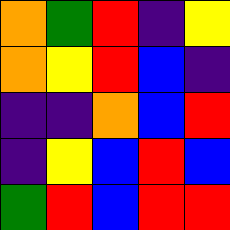[["orange", "green", "red", "indigo", "yellow"], ["orange", "yellow", "red", "blue", "indigo"], ["indigo", "indigo", "orange", "blue", "red"], ["indigo", "yellow", "blue", "red", "blue"], ["green", "red", "blue", "red", "red"]]